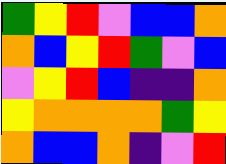[["green", "yellow", "red", "violet", "blue", "blue", "orange"], ["orange", "blue", "yellow", "red", "green", "violet", "blue"], ["violet", "yellow", "red", "blue", "indigo", "indigo", "orange"], ["yellow", "orange", "orange", "orange", "orange", "green", "yellow"], ["orange", "blue", "blue", "orange", "indigo", "violet", "red"]]